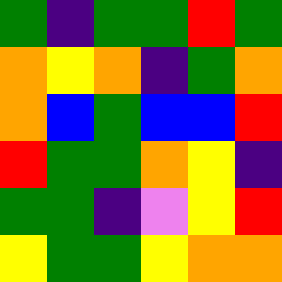[["green", "indigo", "green", "green", "red", "green"], ["orange", "yellow", "orange", "indigo", "green", "orange"], ["orange", "blue", "green", "blue", "blue", "red"], ["red", "green", "green", "orange", "yellow", "indigo"], ["green", "green", "indigo", "violet", "yellow", "red"], ["yellow", "green", "green", "yellow", "orange", "orange"]]